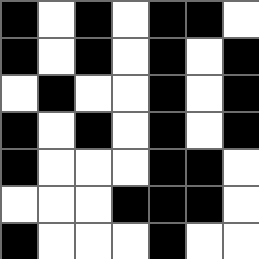[["black", "white", "black", "white", "black", "black", "white"], ["black", "white", "black", "white", "black", "white", "black"], ["white", "black", "white", "white", "black", "white", "black"], ["black", "white", "black", "white", "black", "white", "black"], ["black", "white", "white", "white", "black", "black", "white"], ["white", "white", "white", "black", "black", "black", "white"], ["black", "white", "white", "white", "black", "white", "white"]]